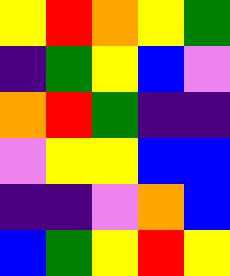[["yellow", "red", "orange", "yellow", "green"], ["indigo", "green", "yellow", "blue", "violet"], ["orange", "red", "green", "indigo", "indigo"], ["violet", "yellow", "yellow", "blue", "blue"], ["indigo", "indigo", "violet", "orange", "blue"], ["blue", "green", "yellow", "red", "yellow"]]